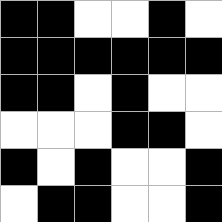[["black", "black", "white", "white", "black", "white"], ["black", "black", "black", "black", "black", "black"], ["black", "black", "white", "black", "white", "white"], ["white", "white", "white", "black", "black", "white"], ["black", "white", "black", "white", "white", "black"], ["white", "black", "black", "white", "white", "black"]]